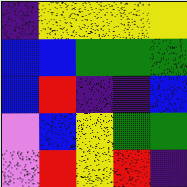[["indigo", "yellow", "yellow", "yellow", "yellow"], ["blue", "blue", "green", "green", "green"], ["blue", "red", "indigo", "indigo", "blue"], ["violet", "blue", "yellow", "green", "green"], ["violet", "red", "yellow", "red", "indigo"]]